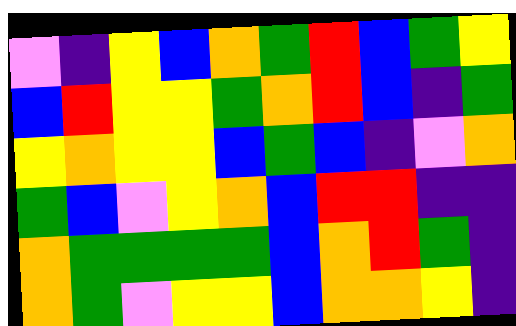[["violet", "indigo", "yellow", "blue", "orange", "green", "red", "blue", "green", "yellow"], ["blue", "red", "yellow", "yellow", "green", "orange", "red", "blue", "indigo", "green"], ["yellow", "orange", "yellow", "yellow", "blue", "green", "blue", "indigo", "violet", "orange"], ["green", "blue", "violet", "yellow", "orange", "blue", "red", "red", "indigo", "indigo"], ["orange", "green", "green", "green", "green", "blue", "orange", "red", "green", "indigo"], ["orange", "green", "violet", "yellow", "yellow", "blue", "orange", "orange", "yellow", "indigo"]]